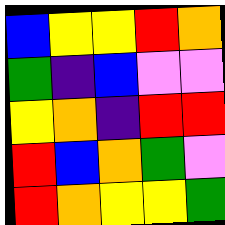[["blue", "yellow", "yellow", "red", "orange"], ["green", "indigo", "blue", "violet", "violet"], ["yellow", "orange", "indigo", "red", "red"], ["red", "blue", "orange", "green", "violet"], ["red", "orange", "yellow", "yellow", "green"]]